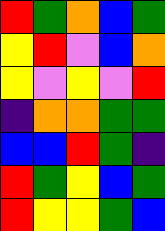[["red", "green", "orange", "blue", "green"], ["yellow", "red", "violet", "blue", "orange"], ["yellow", "violet", "yellow", "violet", "red"], ["indigo", "orange", "orange", "green", "green"], ["blue", "blue", "red", "green", "indigo"], ["red", "green", "yellow", "blue", "green"], ["red", "yellow", "yellow", "green", "blue"]]